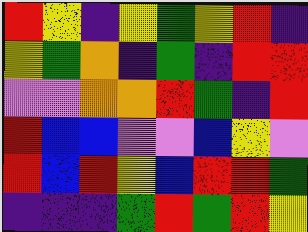[["red", "yellow", "indigo", "yellow", "green", "yellow", "red", "indigo"], ["yellow", "green", "orange", "indigo", "green", "indigo", "red", "red"], ["violet", "violet", "orange", "orange", "red", "green", "indigo", "red"], ["red", "blue", "blue", "violet", "violet", "blue", "yellow", "violet"], ["red", "blue", "red", "yellow", "blue", "red", "red", "green"], ["indigo", "indigo", "indigo", "green", "red", "green", "red", "yellow"]]